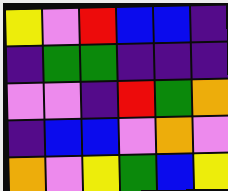[["yellow", "violet", "red", "blue", "blue", "indigo"], ["indigo", "green", "green", "indigo", "indigo", "indigo"], ["violet", "violet", "indigo", "red", "green", "orange"], ["indigo", "blue", "blue", "violet", "orange", "violet"], ["orange", "violet", "yellow", "green", "blue", "yellow"]]